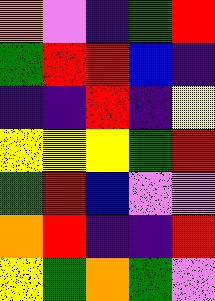[["orange", "violet", "indigo", "green", "red"], ["green", "red", "red", "blue", "indigo"], ["indigo", "indigo", "red", "indigo", "yellow"], ["yellow", "yellow", "yellow", "green", "red"], ["green", "red", "blue", "violet", "violet"], ["orange", "red", "indigo", "indigo", "red"], ["yellow", "green", "orange", "green", "violet"]]